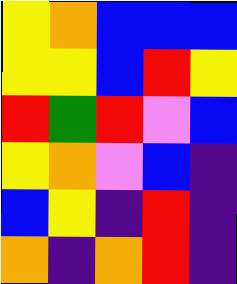[["yellow", "orange", "blue", "blue", "blue"], ["yellow", "yellow", "blue", "red", "yellow"], ["red", "green", "red", "violet", "blue"], ["yellow", "orange", "violet", "blue", "indigo"], ["blue", "yellow", "indigo", "red", "indigo"], ["orange", "indigo", "orange", "red", "indigo"]]